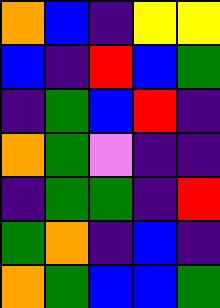[["orange", "blue", "indigo", "yellow", "yellow"], ["blue", "indigo", "red", "blue", "green"], ["indigo", "green", "blue", "red", "indigo"], ["orange", "green", "violet", "indigo", "indigo"], ["indigo", "green", "green", "indigo", "red"], ["green", "orange", "indigo", "blue", "indigo"], ["orange", "green", "blue", "blue", "green"]]